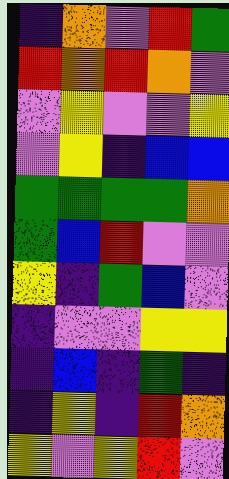[["indigo", "orange", "violet", "red", "green"], ["red", "orange", "red", "orange", "violet"], ["violet", "yellow", "violet", "violet", "yellow"], ["violet", "yellow", "indigo", "blue", "blue"], ["green", "green", "green", "green", "orange"], ["green", "blue", "red", "violet", "violet"], ["yellow", "indigo", "green", "blue", "violet"], ["indigo", "violet", "violet", "yellow", "yellow"], ["indigo", "blue", "indigo", "green", "indigo"], ["indigo", "yellow", "indigo", "red", "orange"], ["yellow", "violet", "yellow", "red", "violet"]]